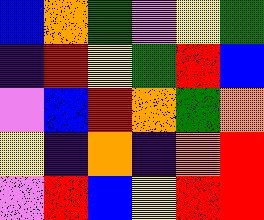[["blue", "orange", "green", "violet", "yellow", "green"], ["indigo", "red", "yellow", "green", "red", "blue"], ["violet", "blue", "red", "orange", "green", "orange"], ["yellow", "indigo", "orange", "indigo", "orange", "red"], ["violet", "red", "blue", "yellow", "red", "red"]]